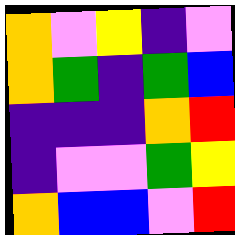[["orange", "violet", "yellow", "indigo", "violet"], ["orange", "green", "indigo", "green", "blue"], ["indigo", "indigo", "indigo", "orange", "red"], ["indigo", "violet", "violet", "green", "yellow"], ["orange", "blue", "blue", "violet", "red"]]